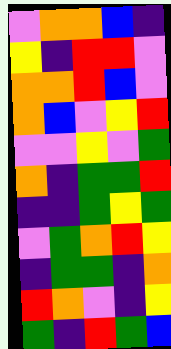[["violet", "orange", "orange", "blue", "indigo"], ["yellow", "indigo", "red", "red", "violet"], ["orange", "orange", "red", "blue", "violet"], ["orange", "blue", "violet", "yellow", "red"], ["violet", "violet", "yellow", "violet", "green"], ["orange", "indigo", "green", "green", "red"], ["indigo", "indigo", "green", "yellow", "green"], ["violet", "green", "orange", "red", "yellow"], ["indigo", "green", "green", "indigo", "orange"], ["red", "orange", "violet", "indigo", "yellow"], ["green", "indigo", "red", "green", "blue"]]